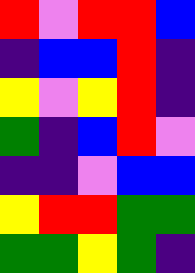[["red", "violet", "red", "red", "blue"], ["indigo", "blue", "blue", "red", "indigo"], ["yellow", "violet", "yellow", "red", "indigo"], ["green", "indigo", "blue", "red", "violet"], ["indigo", "indigo", "violet", "blue", "blue"], ["yellow", "red", "red", "green", "green"], ["green", "green", "yellow", "green", "indigo"]]